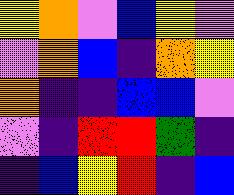[["yellow", "orange", "violet", "blue", "yellow", "violet"], ["violet", "orange", "blue", "indigo", "orange", "yellow"], ["orange", "indigo", "indigo", "blue", "blue", "violet"], ["violet", "indigo", "red", "red", "green", "indigo"], ["indigo", "blue", "yellow", "red", "indigo", "blue"]]